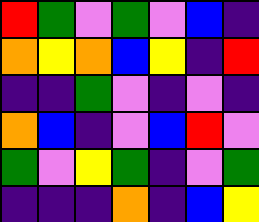[["red", "green", "violet", "green", "violet", "blue", "indigo"], ["orange", "yellow", "orange", "blue", "yellow", "indigo", "red"], ["indigo", "indigo", "green", "violet", "indigo", "violet", "indigo"], ["orange", "blue", "indigo", "violet", "blue", "red", "violet"], ["green", "violet", "yellow", "green", "indigo", "violet", "green"], ["indigo", "indigo", "indigo", "orange", "indigo", "blue", "yellow"]]